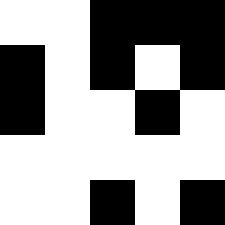[["white", "white", "black", "black", "black"], ["black", "white", "black", "white", "black"], ["black", "white", "white", "black", "white"], ["white", "white", "white", "white", "white"], ["white", "white", "black", "white", "black"]]